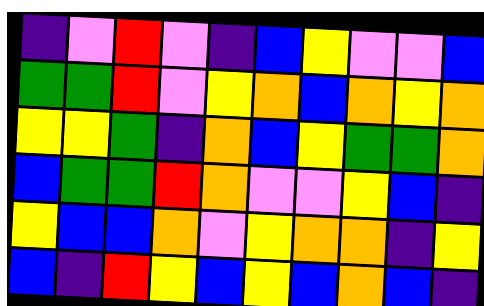[["indigo", "violet", "red", "violet", "indigo", "blue", "yellow", "violet", "violet", "blue"], ["green", "green", "red", "violet", "yellow", "orange", "blue", "orange", "yellow", "orange"], ["yellow", "yellow", "green", "indigo", "orange", "blue", "yellow", "green", "green", "orange"], ["blue", "green", "green", "red", "orange", "violet", "violet", "yellow", "blue", "indigo"], ["yellow", "blue", "blue", "orange", "violet", "yellow", "orange", "orange", "indigo", "yellow"], ["blue", "indigo", "red", "yellow", "blue", "yellow", "blue", "orange", "blue", "indigo"]]